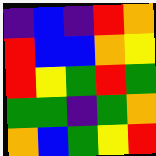[["indigo", "blue", "indigo", "red", "orange"], ["red", "blue", "blue", "orange", "yellow"], ["red", "yellow", "green", "red", "green"], ["green", "green", "indigo", "green", "orange"], ["orange", "blue", "green", "yellow", "red"]]